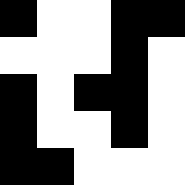[["black", "white", "white", "black", "black"], ["white", "white", "white", "black", "white"], ["black", "white", "black", "black", "white"], ["black", "white", "white", "black", "white"], ["black", "black", "white", "white", "white"]]